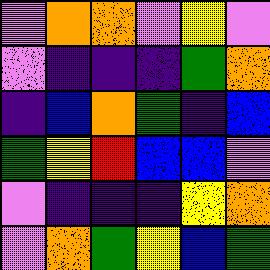[["violet", "orange", "orange", "violet", "yellow", "violet"], ["violet", "indigo", "indigo", "indigo", "green", "orange"], ["indigo", "blue", "orange", "green", "indigo", "blue"], ["green", "yellow", "red", "blue", "blue", "violet"], ["violet", "indigo", "indigo", "indigo", "yellow", "orange"], ["violet", "orange", "green", "yellow", "blue", "green"]]